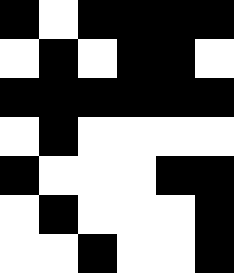[["black", "white", "black", "black", "black", "black"], ["white", "black", "white", "black", "black", "white"], ["black", "black", "black", "black", "black", "black"], ["white", "black", "white", "white", "white", "white"], ["black", "white", "white", "white", "black", "black"], ["white", "black", "white", "white", "white", "black"], ["white", "white", "black", "white", "white", "black"]]